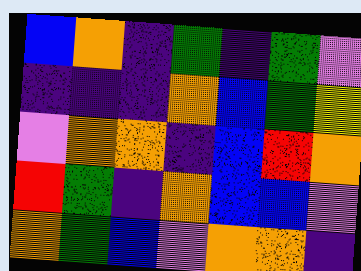[["blue", "orange", "indigo", "green", "indigo", "green", "violet"], ["indigo", "indigo", "indigo", "orange", "blue", "green", "yellow"], ["violet", "orange", "orange", "indigo", "blue", "red", "orange"], ["red", "green", "indigo", "orange", "blue", "blue", "violet"], ["orange", "green", "blue", "violet", "orange", "orange", "indigo"]]